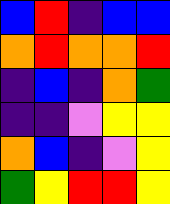[["blue", "red", "indigo", "blue", "blue"], ["orange", "red", "orange", "orange", "red"], ["indigo", "blue", "indigo", "orange", "green"], ["indigo", "indigo", "violet", "yellow", "yellow"], ["orange", "blue", "indigo", "violet", "yellow"], ["green", "yellow", "red", "red", "yellow"]]